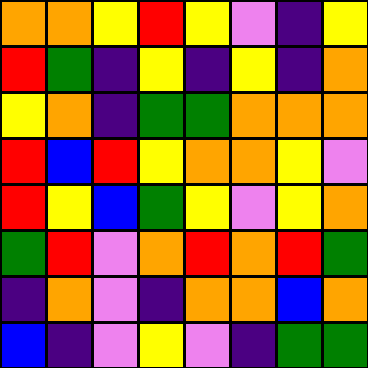[["orange", "orange", "yellow", "red", "yellow", "violet", "indigo", "yellow"], ["red", "green", "indigo", "yellow", "indigo", "yellow", "indigo", "orange"], ["yellow", "orange", "indigo", "green", "green", "orange", "orange", "orange"], ["red", "blue", "red", "yellow", "orange", "orange", "yellow", "violet"], ["red", "yellow", "blue", "green", "yellow", "violet", "yellow", "orange"], ["green", "red", "violet", "orange", "red", "orange", "red", "green"], ["indigo", "orange", "violet", "indigo", "orange", "orange", "blue", "orange"], ["blue", "indigo", "violet", "yellow", "violet", "indigo", "green", "green"]]